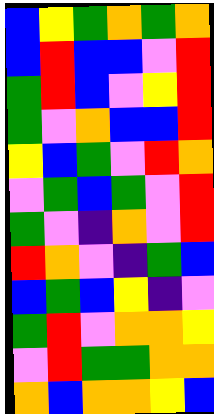[["blue", "yellow", "green", "orange", "green", "orange"], ["blue", "red", "blue", "blue", "violet", "red"], ["green", "red", "blue", "violet", "yellow", "red"], ["green", "violet", "orange", "blue", "blue", "red"], ["yellow", "blue", "green", "violet", "red", "orange"], ["violet", "green", "blue", "green", "violet", "red"], ["green", "violet", "indigo", "orange", "violet", "red"], ["red", "orange", "violet", "indigo", "green", "blue"], ["blue", "green", "blue", "yellow", "indigo", "violet"], ["green", "red", "violet", "orange", "orange", "yellow"], ["violet", "red", "green", "green", "orange", "orange"], ["orange", "blue", "orange", "orange", "yellow", "blue"]]